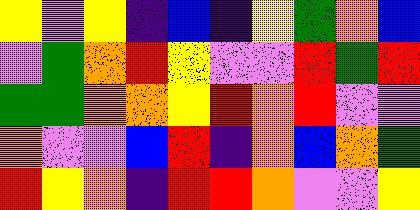[["yellow", "violet", "yellow", "indigo", "blue", "indigo", "yellow", "green", "orange", "blue"], ["violet", "green", "orange", "red", "yellow", "violet", "violet", "red", "green", "red"], ["green", "green", "orange", "orange", "yellow", "red", "orange", "red", "violet", "violet"], ["orange", "violet", "violet", "blue", "red", "indigo", "orange", "blue", "orange", "green"], ["red", "yellow", "orange", "indigo", "red", "red", "orange", "violet", "violet", "yellow"]]